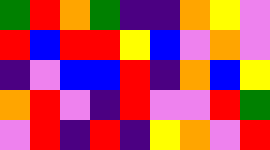[["green", "red", "orange", "green", "indigo", "indigo", "orange", "yellow", "violet"], ["red", "blue", "red", "red", "yellow", "blue", "violet", "orange", "violet"], ["indigo", "violet", "blue", "blue", "red", "indigo", "orange", "blue", "yellow"], ["orange", "red", "violet", "indigo", "red", "violet", "violet", "red", "green"], ["violet", "red", "indigo", "red", "indigo", "yellow", "orange", "violet", "red"]]